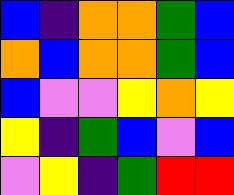[["blue", "indigo", "orange", "orange", "green", "blue"], ["orange", "blue", "orange", "orange", "green", "blue"], ["blue", "violet", "violet", "yellow", "orange", "yellow"], ["yellow", "indigo", "green", "blue", "violet", "blue"], ["violet", "yellow", "indigo", "green", "red", "red"]]